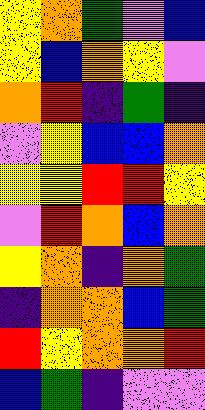[["yellow", "orange", "green", "violet", "blue"], ["yellow", "blue", "orange", "yellow", "violet"], ["orange", "red", "indigo", "green", "indigo"], ["violet", "yellow", "blue", "blue", "orange"], ["yellow", "yellow", "red", "red", "yellow"], ["violet", "red", "orange", "blue", "orange"], ["yellow", "orange", "indigo", "orange", "green"], ["indigo", "orange", "orange", "blue", "green"], ["red", "yellow", "orange", "orange", "red"], ["blue", "green", "indigo", "violet", "violet"]]